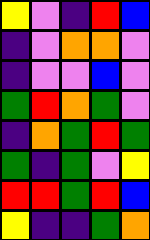[["yellow", "violet", "indigo", "red", "blue"], ["indigo", "violet", "orange", "orange", "violet"], ["indigo", "violet", "violet", "blue", "violet"], ["green", "red", "orange", "green", "violet"], ["indigo", "orange", "green", "red", "green"], ["green", "indigo", "green", "violet", "yellow"], ["red", "red", "green", "red", "blue"], ["yellow", "indigo", "indigo", "green", "orange"]]